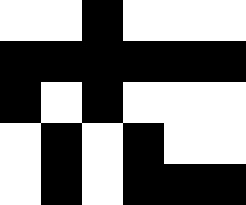[["white", "white", "black", "white", "white", "white"], ["black", "black", "black", "black", "black", "black"], ["black", "white", "black", "white", "white", "white"], ["white", "black", "white", "black", "white", "white"], ["white", "black", "white", "black", "black", "black"]]